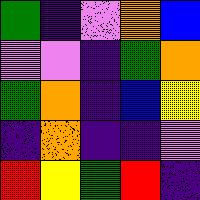[["green", "indigo", "violet", "orange", "blue"], ["violet", "violet", "indigo", "green", "orange"], ["green", "orange", "indigo", "blue", "yellow"], ["indigo", "orange", "indigo", "indigo", "violet"], ["red", "yellow", "green", "red", "indigo"]]